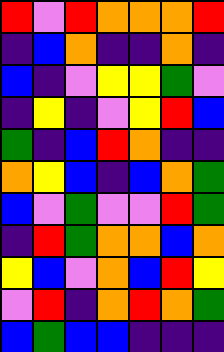[["red", "violet", "red", "orange", "orange", "orange", "red"], ["indigo", "blue", "orange", "indigo", "indigo", "orange", "indigo"], ["blue", "indigo", "violet", "yellow", "yellow", "green", "violet"], ["indigo", "yellow", "indigo", "violet", "yellow", "red", "blue"], ["green", "indigo", "blue", "red", "orange", "indigo", "indigo"], ["orange", "yellow", "blue", "indigo", "blue", "orange", "green"], ["blue", "violet", "green", "violet", "violet", "red", "green"], ["indigo", "red", "green", "orange", "orange", "blue", "orange"], ["yellow", "blue", "violet", "orange", "blue", "red", "yellow"], ["violet", "red", "indigo", "orange", "red", "orange", "green"], ["blue", "green", "blue", "blue", "indigo", "indigo", "indigo"]]